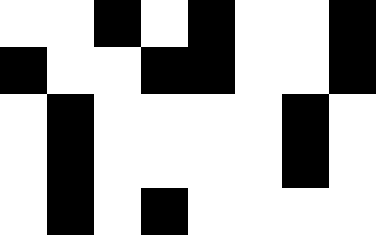[["white", "white", "black", "white", "black", "white", "white", "black"], ["black", "white", "white", "black", "black", "white", "white", "black"], ["white", "black", "white", "white", "white", "white", "black", "white"], ["white", "black", "white", "white", "white", "white", "black", "white"], ["white", "black", "white", "black", "white", "white", "white", "white"]]